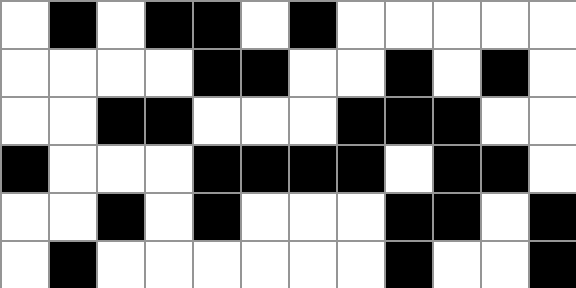[["white", "black", "white", "black", "black", "white", "black", "white", "white", "white", "white", "white"], ["white", "white", "white", "white", "black", "black", "white", "white", "black", "white", "black", "white"], ["white", "white", "black", "black", "white", "white", "white", "black", "black", "black", "white", "white"], ["black", "white", "white", "white", "black", "black", "black", "black", "white", "black", "black", "white"], ["white", "white", "black", "white", "black", "white", "white", "white", "black", "black", "white", "black"], ["white", "black", "white", "white", "white", "white", "white", "white", "black", "white", "white", "black"]]